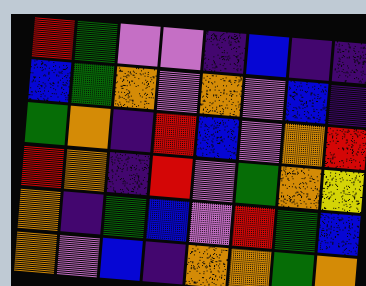[["red", "green", "violet", "violet", "indigo", "blue", "indigo", "indigo"], ["blue", "green", "orange", "violet", "orange", "violet", "blue", "indigo"], ["green", "orange", "indigo", "red", "blue", "violet", "orange", "red"], ["red", "orange", "indigo", "red", "violet", "green", "orange", "yellow"], ["orange", "indigo", "green", "blue", "violet", "red", "green", "blue"], ["orange", "violet", "blue", "indigo", "orange", "orange", "green", "orange"]]